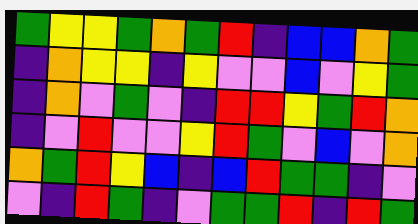[["green", "yellow", "yellow", "green", "orange", "green", "red", "indigo", "blue", "blue", "orange", "green"], ["indigo", "orange", "yellow", "yellow", "indigo", "yellow", "violet", "violet", "blue", "violet", "yellow", "green"], ["indigo", "orange", "violet", "green", "violet", "indigo", "red", "red", "yellow", "green", "red", "orange"], ["indigo", "violet", "red", "violet", "violet", "yellow", "red", "green", "violet", "blue", "violet", "orange"], ["orange", "green", "red", "yellow", "blue", "indigo", "blue", "red", "green", "green", "indigo", "violet"], ["violet", "indigo", "red", "green", "indigo", "violet", "green", "green", "red", "indigo", "red", "green"]]